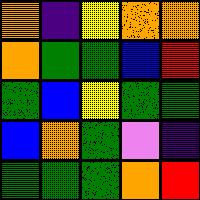[["orange", "indigo", "yellow", "orange", "orange"], ["orange", "green", "green", "blue", "red"], ["green", "blue", "yellow", "green", "green"], ["blue", "orange", "green", "violet", "indigo"], ["green", "green", "green", "orange", "red"]]